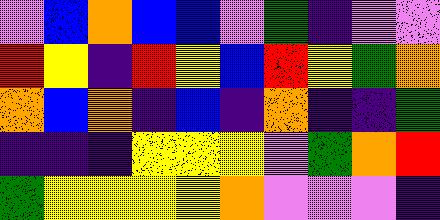[["violet", "blue", "orange", "blue", "blue", "violet", "green", "indigo", "violet", "violet"], ["red", "yellow", "indigo", "red", "yellow", "blue", "red", "yellow", "green", "orange"], ["orange", "blue", "orange", "indigo", "blue", "indigo", "orange", "indigo", "indigo", "green"], ["indigo", "indigo", "indigo", "yellow", "yellow", "yellow", "violet", "green", "orange", "red"], ["green", "yellow", "yellow", "yellow", "yellow", "orange", "violet", "violet", "violet", "indigo"]]